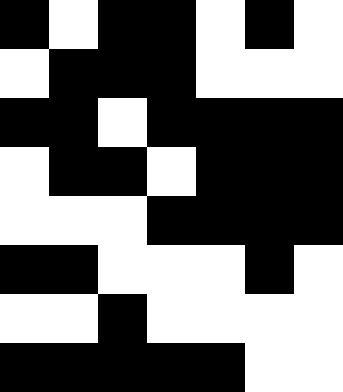[["black", "white", "black", "black", "white", "black", "white"], ["white", "black", "black", "black", "white", "white", "white"], ["black", "black", "white", "black", "black", "black", "black"], ["white", "black", "black", "white", "black", "black", "black"], ["white", "white", "white", "black", "black", "black", "black"], ["black", "black", "white", "white", "white", "black", "white"], ["white", "white", "black", "white", "white", "white", "white"], ["black", "black", "black", "black", "black", "white", "white"]]